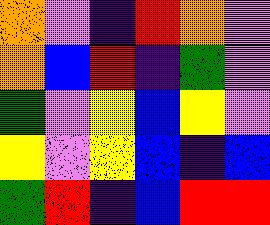[["orange", "violet", "indigo", "red", "orange", "violet"], ["orange", "blue", "red", "indigo", "green", "violet"], ["green", "violet", "yellow", "blue", "yellow", "violet"], ["yellow", "violet", "yellow", "blue", "indigo", "blue"], ["green", "red", "indigo", "blue", "red", "red"]]